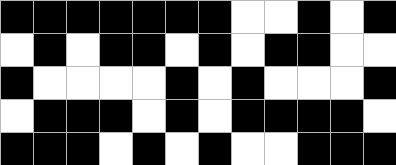[["black", "black", "black", "black", "black", "black", "black", "white", "white", "black", "white", "black"], ["white", "black", "white", "black", "black", "white", "black", "white", "black", "black", "white", "white"], ["black", "white", "white", "white", "white", "black", "white", "black", "white", "white", "white", "black"], ["white", "black", "black", "black", "white", "black", "white", "black", "black", "black", "black", "white"], ["black", "black", "black", "white", "black", "white", "black", "white", "white", "black", "black", "black"]]